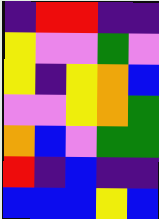[["indigo", "red", "red", "indigo", "indigo"], ["yellow", "violet", "violet", "green", "violet"], ["yellow", "indigo", "yellow", "orange", "blue"], ["violet", "violet", "yellow", "orange", "green"], ["orange", "blue", "violet", "green", "green"], ["red", "indigo", "blue", "indigo", "indigo"], ["blue", "blue", "blue", "yellow", "blue"]]